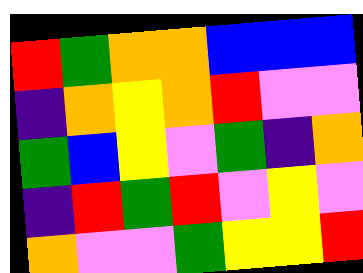[["red", "green", "orange", "orange", "blue", "blue", "blue"], ["indigo", "orange", "yellow", "orange", "red", "violet", "violet"], ["green", "blue", "yellow", "violet", "green", "indigo", "orange"], ["indigo", "red", "green", "red", "violet", "yellow", "violet"], ["orange", "violet", "violet", "green", "yellow", "yellow", "red"]]